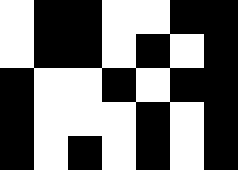[["white", "black", "black", "white", "white", "black", "black"], ["white", "black", "black", "white", "black", "white", "black"], ["black", "white", "white", "black", "white", "black", "black"], ["black", "white", "white", "white", "black", "white", "black"], ["black", "white", "black", "white", "black", "white", "black"]]